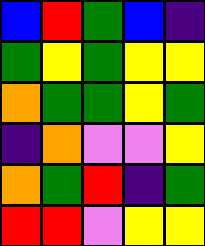[["blue", "red", "green", "blue", "indigo"], ["green", "yellow", "green", "yellow", "yellow"], ["orange", "green", "green", "yellow", "green"], ["indigo", "orange", "violet", "violet", "yellow"], ["orange", "green", "red", "indigo", "green"], ["red", "red", "violet", "yellow", "yellow"]]